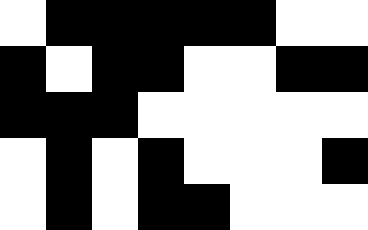[["white", "black", "black", "black", "black", "black", "white", "white"], ["black", "white", "black", "black", "white", "white", "black", "black"], ["black", "black", "black", "white", "white", "white", "white", "white"], ["white", "black", "white", "black", "white", "white", "white", "black"], ["white", "black", "white", "black", "black", "white", "white", "white"]]